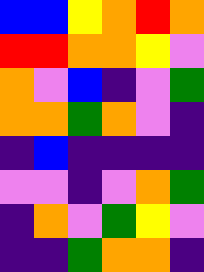[["blue", "blue", "yellow", "orange", "red", "orange"], ["red", "red", "orange", "orange", "yellow", "violet"], ["orange", "violet", "blue", "indigo", "violet", "green"], ["orange", "orange", "green", "orange", "violet", "indigo"], ["indigo", "blue", "indigo", "indigo", "indigo", "indigo"], ["violet", "violet", "indigo", "violet", "orange", "green"], ["indigo", "orange", "violet", "green", "yellow", "violet"], ["indigo", "indigo", "green", "orange", "orange", "indigo"]]